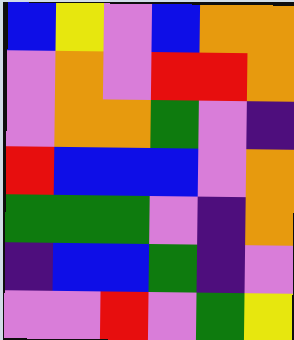[["blue", "yellow", "violet", "blue", "orange", "orange"], ["violet", "orange", "violet", "red", "red", "orange"], ["violet", "orange", "orange", "green", "violet", "indigo"], ["red", "blue", "blue", "blue", "violet", "orange"], ["green", "green", "green", "violet", "indigo", "orange"], ["indigo", "blue", "blue", "green", "indigo", "violet"], ["violet", "violet", "red", "violet", "green", "yellow"]]